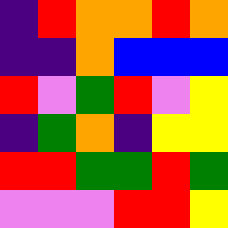[["indigo", "red", "orange", "orange", "red", "orange"], ["indigo", "indigo", "orange", "blue", "blue", "blue"], ["red", "violet", "green", "red", "violet", "yellow"], ["indigo", "green", "orange", "indigo", "yellow", "yellow"], ["red", "red", "green", "green", "red", "green"], ["violet", "violet", "violet", "red", "red", "yellow"]]